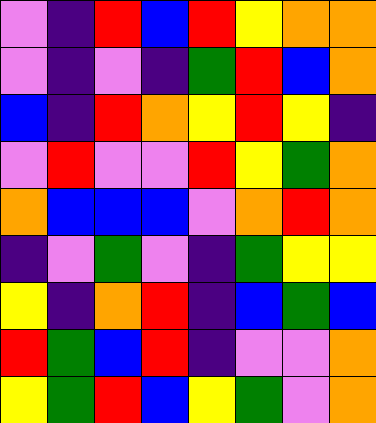[["violet", "indigo", "red", "blue", "red", "yellow", "orange", "orange"], ["violet", "indigo", "violet", "indigo", "green", "red", "blue", "orange"], ["blue", "indigo", "red", "orange", "yellow", "red", "yellow", "indigo"], ["violet", "red", "violet", "violet", "red", "yellow", "green", "orange"], ["orange", "blue", "blue", "blue", "violet", "orange", "red", "orange"], ["indigo", "violet", "green", "violet", "indigo", "green", "yellow", "yellow"], ["yellow", "indigo", "orange", "red", "indigo", "blue", "green", "blue"], ["red", "green", "blue", "red", "indigo", "violet", "violet", "orange"], ["yellow", "green", "red", "blue", "yellow", "green", "violet", "orange"]]